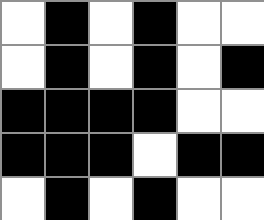[["white", "black", "white", "black", "white", "white"], ["white", "black", "white", "black", "white", "black"], ["black", "black", "black", "black", "white", "white"], ["black", "black", "black", "white", "black", "black"], ["white", "black", "white", "black", "white", "white"]]